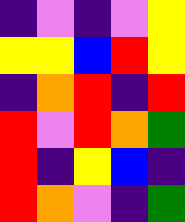[["indigo", "violet", "indigo", "violet", "yellow"], ["yellow", "yellow", "blue", "red", "yellow"], ["indigo", "orange", "red", "indigo", "red"], ["red", "violet", "red", "orange", "green"], ["red", "indigo", "yellow", "blue", "indigo"], ["red", "orange", "violet", "indigo", "green"]]